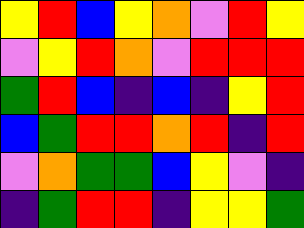[["yellow", "red", "blue", "yellow", "orange", "violet", "red", "yellow"], ["violet", "yellow", "red", "orange", "violet", "red", "red", "red"], ["green", "red", "blue", "indigo", "blue", "indigo", "yellow", "red"], ["blue", "green", "red", "red", "orange", "red", "indigo", "red"], ["violet", "orange", "green", "green", "blue", "yellow", "violet", "indigo"], ["indigo", "green", "red", "red", "indigo", "yellow", "yellow", "green"]]